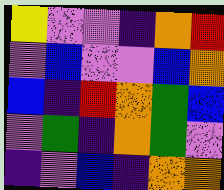[["yellow", "violet", "violet", "indigo", "orange", "red"], ["violet", "blue", "violet", "violet", "blue", "orange"], ["blue", "indigo", "red", "orange", "green", "blue"], ["violet", "green", "indigo", "orange", "green", "violet"], ["indigo", "violet", "blue", "indigo", "orange", "orange"]]